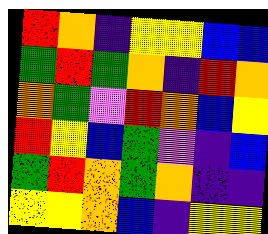[["red", "orange", "indigo", "yellow", "yellow", "blue", "blue"], ["green", "red", "green", "orange", "indigo", "red", "orange"], ["orange", "green", "violet", "red", "orange", "blue", "yellow"], ["red", "yellow", "blue", "green", "violet", "indigo", "blue"], ["green", "red", "orange", "green", "orange", "indigo", "indigo"], ["yellow", "yellow", "orange", "blue", "indigo", "yellow", "yellow"]]